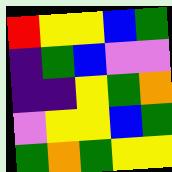[["red", "yellow", "yellow", "blue", "green"], ["indigo", "green", "blue", "violet", "violet"], ["indigo", "indigo", "yellow", "green", "orange"], ["violet", "yellow", "yellow", "blue", "green"], ["green", "orange", "green", "yellow", "yellow"]]